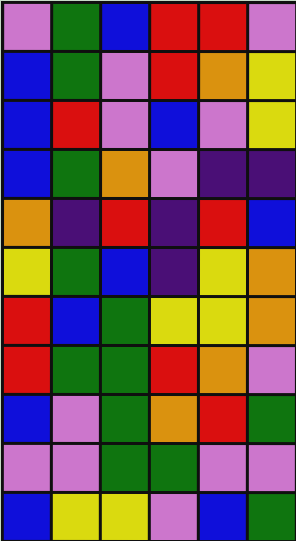[["violet", "green", "blue", "red", "red", "violet"], ["blue", "green", "violet", "red", "orange", "yellow"], ["blue", "red", "violet", "blue", "violet", "yellow"], ["blue", "green", "orange", "violet", "indigo", "indigo"], ["orange", "indigo", "red", "indigo", "red", "blue"], ["yellow", "green", "blue", "indigo", "yellow", "orange"], ["red", "blue", "green", "yellow", "yellow", "orange"], ["red", "green", "green", "red", "orange", "violet"], ["blue", "violet", "green", "orange", "red", "green"], ["violet", "violet", "green", "green", "violet", "violet"], ["blue", "yellow", "yellow", "violet", "blue", "green"]]